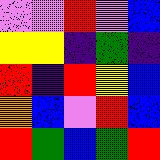[["violet", "violet", "red", "violet", "blue"], ["yellow", "yellow", "indigo", "green", "indigo"], ["red", "indigo", "red", "yellow", "blue"], ["orange", "blue", "violet", "red", "blue"], ["red", "green", "blue", "green", "red"]]